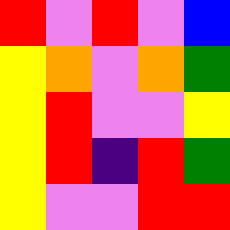[["red", "violet", "red", "violet", "blue"], ["yellow", "orange", "violet", "orange", "green"], ["yellow", "red", "violet", "violet", "yellow"], ["yellow", "red", "indigo", "red", "green"], ["yellow", "violet", "violet", "red", "red"]]